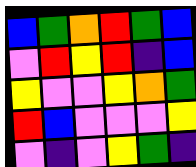[["blue", "green", "orange", "red", "green", "blue"], ["violet", "red", "yellow", "red", "indigo", "blue"], ["yellow", "violet", "violet", "yellow", "orange", "green"], ["red", "blue", "violet", "violet", "violet", "yellow"], ["violet", "indigo", "violet", "yellow", "green", "indigo"]]